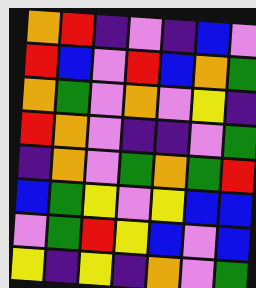[["orange", "red", "indigo", "violet", "indigo", "blue", "violet"], ["red", "blue", "violet", "red", "blue", "orange", "green"], ["orange", "green", "violet", "orange", "violet", "yellow", "indigo"], ["red", "orange", "violet", "indigo", "indigo", "violet", "green"], ["indigo", "orange", "violet", "green", "orange", "green", "red"], ["blue", "green", "yellow", "violet", "yellow", "blue", "blue"], ["violet", "green", "red", "yellow", "blue", "violet", "blue"], ["yellow", "indigo", "yellow", "indigo", "orange", "violet", "green"]]